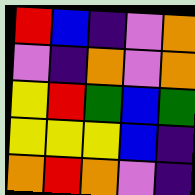[["red", "blue", "indigo", "violet", "orange"], ["violet", "indigo", "orange", "violet", "orange"], ["yellow", "red", "green", "blue", "green"], ["yellow", "yellow", "yellow", "blue", "indigo"], ["orange", "red", "orange", "violet", "indigo"]]